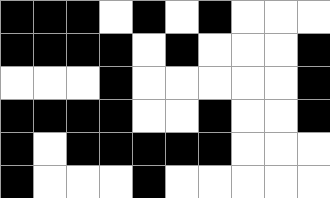[["black", "black", "black", "white", "black", "white", "black", "white", "white", "white"], ["black", "black", "black", "black", "white", "black", "white", "white", "white", "black"], ["white", "white", "white", "black", "white", "white", "white", "white", "white", "black"], ["black", "black", "black", "black", "white", "white", "black", "white", "white", "black"], ["black", "white", "black", "black", "black", "black", "black", "white", "white", "white"], ["black", "white", "white", "white", "black", "white", "white", "white", "white", "white"]]